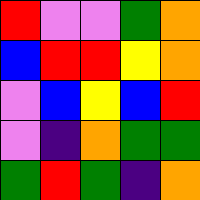[["red", "violet", "violet", "green", "orange"], ["blue", "red", "red", "yellow", "orange"], ["violet", "blue", "yellow", "blue", "red"], ["violet", "indigo", "orange", "green", "green"], ["green", "red", "green", "indigo", "orange"]]